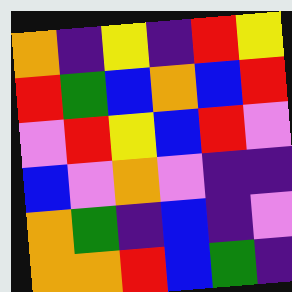[["orange", "indigo", "yellow", "indigo", "red", "yellow"], ["red", "green", "blue", "orange", "blue", "red"], ["violet", "red", "yellow", "blue", "red", "violet"], ["blue", "violet", "orange", "violet", "indigo", "indigo"], ["orange", "green", "indigo", "blue", "indigo", "violet"], ["orange", "orange", "red", "blue", "green", "indigo"]]